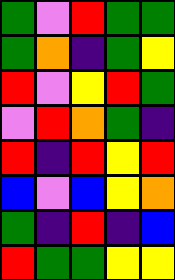[["green", "violet", "red", "green", "green"], ["green", "orange", "indigo", "green", "yellow"], ["red", "violet", "yellow", "red", "green"], ["violet", "red", "orange", "green", "indigo"], ["red", "indigo", "red", "yellow", "red"], ["blue", "violet", "blue", "yellow", "orange"], ["green", "indigo", "red", "indigo", "blue"], ["red", "green", "green", "yellow", "yellow"]]